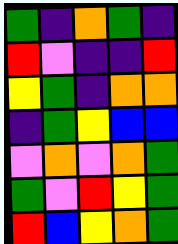[["green", "indigo", "orange", "green", "indigo"], ["red", "violet", "indigo", "indigo", "red"], ["yellow", "green", "indigo", "orange", "orange"], ["indigo", "green", "yellow", "blue", "blue"], ["violet", "orange", "violet", "orange", "green"], ["green", "violet", "red", "yellow", "green"], ["red", "blue", "yellow", "orange", "green"]]